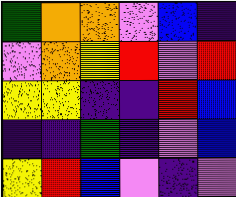[["green", "orange", "orange", "violet", "blue", "indigo"], ["violet", "orange", "yellow", "red", "violet", "red"], ["yellow", "yellow", "indigo", "indigo", "red", "blue"], ["indigo", "indigo", "green", "indigo", "violet", "blue"], ["yellow", "red", "blue", "violet", "indigo", "violet"]]